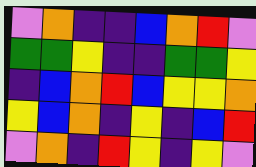[["violet", "orange", "indigo", "indigo", "blue", "orange", "red", "violet"], ["green", "green", "yellow", "indigo", "indigo", "green", "green", "yellow"], ["indigo", "blue", "orange", "red", "blue", "yellow", "yellow", "orange"], ["yellow", "blue", "orange", "indigo", "yellow", "indigo", "blue", "red"], ["violet", "orange", "indigo", "red", "yellow", "indigo", "yellow", "violet"]]